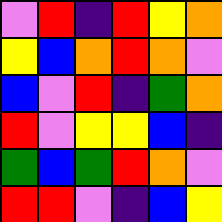[["violet", "red", "indigo", "red", "yellow", "orange"], ["yellow", "blue", "orange", "red", "orange", "violet"], ["blue", "violet", "red", "indigo", "green", "orange"], ["red", "violet", "yellow", "yellow", "blue", "indigo"], ["green", "blue", "green", "red", "orange", "violet"], ["red", "red", "violet", "indigo", "blue", "yellow"]]